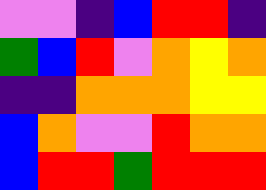[["violet", "violet", "indigo", "blue", "red", "red", "indigo"], ["green", "blue", "red", "violet", "orange", "yellow", "orange"], ["indigo", "indigo", "orange", "orange", "orange", "yellow", "yellow"], ["blue", "orange", "violet", "violet", "red", "orange", "orange"], ["blue", "red", "red", "green", "red", "red", "red"]]